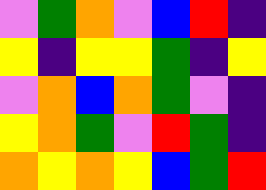[["violet", "green", "orange", "violet", "blue", "red", "indigo"], ["yellow", "indigo", "yellow", "yellow", "green", "indigo", "yellow"], ["violet", "orange", "blue", "orange", "green", "violet", "indigo"], ["yellow", "orange", "green", "violet", "red", "green", "indigo"], ["orange", "yellow", "orange", "yellow", "blue", "green", "red"]]